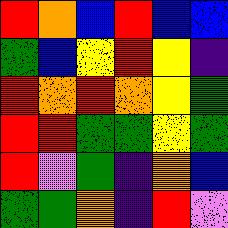[["red", "orange", "blue", "red", "blue", "blue"], ["green", "blue", "yellow", "red", "yellow", "indigo"], ["red", "orange", "red", "orange", "yellow", "green"], ["red", "red", "green", "green", "yellow", "green"], ["red", "violet", "green", "indigo", "orange", "blue"], ["green", "green", "orange", "indigo", "red", "violet"]]